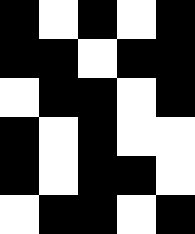[["black", "white", "black", "white", "black"], ["black", "black", "white", "black", "black"], ["white", "black", "black", "white", "black"], ["black", "white", "black", "white", "white"], ["black", "white", "black", "black", "white"], ["white", "black", "black", "white", "black"]]